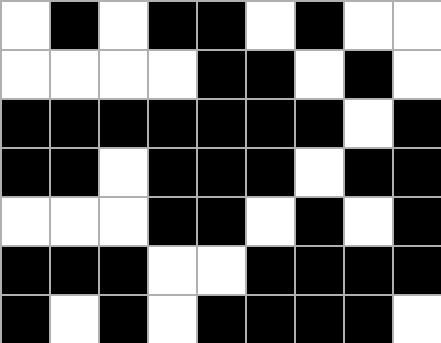[["white", "black", "white", "black", "black", "white", "black", "white", "white"], ["white", "white", "white", "white", "black", "black", "white", "black", "white"], ["black", "black", "black", "black", "black", "black", "black", "white", "black"], ["black", "black", "white", "black", "black", "black", "white", "black", "black"], ["white", "white", "white", "black", "black", "white", "black", "white", "black"], ["black", "black", "black", "white", "white", "black", "black", "black", "black"], ["black", "white", "black", "white", "black", "black", "black", "black", "white"]]